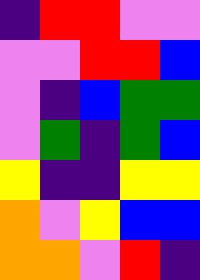[["indigo", "red", "red", "violet", "violet"], ["violet", "violet", "red", "red", "blue"], ["violet", "indigo", "blue", "green", "green"], ["violet", "green", "indigo", "green", "blue"], ["yellow", "indigo", "indigo", "yellow", "yellow"], ["orange", "violet", "yellow", "blue", "blue"], ["orange", "orange", "violet", "red", "indigo"]]